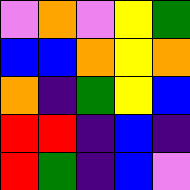[["violet", "orange", "violet", "yellow", "green"], ["blue", "blue", "orange", "yellow", "orange"], ["orange", "indigo", "green", "yellow", "blue"], ["red", "red", "indigo", "blue", "indigo"], ["red", "green", "indigo", "blue", "violet"]]